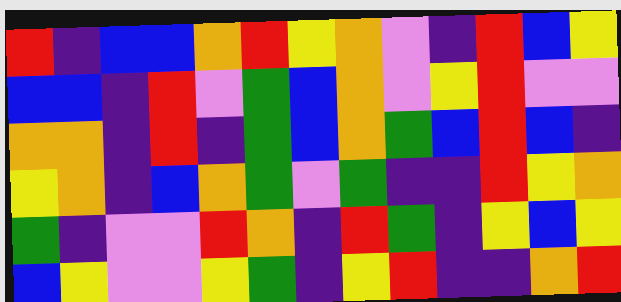[["red", "indigo", "blue", "blue", "orange", "red", "yellow", "orange", "violet", "indigo", "red", "blue", "yellow"], ["blue", "blue", "indigo", "red", "violet", "green", "blue", "orange", "violet", "yellow", "red", "violet", "violet"], ["orange", "orange", "indigo", "red", "indigo", "green", "blue", "orange", "green", "blue", "red", "blue", "indigo"], ["yellow", "orange", "indigo", "blue", "orange", "green", "violet", "green", "indigo", "indigo", "red", "yellow", "orange"], ["green", "indigo", "violet", "violet", "red", "orange", "indigo", "red", "green", "indigo", "yellow", "blue", "yellow"], ["blue", "yellow", "violet", "violet", "yellow", "green", "indigo", "yellow", "red", "indigo", "indigo", "orange", "red"]]